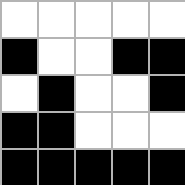[["white", "white", "white", "white", "white"], ["black", "white", "white", "black", "black"], ["white", "black", "white", "white", "black"], ["black", "black", "white", "white", "white"], ["black", "black", "black", "black", "black"]]